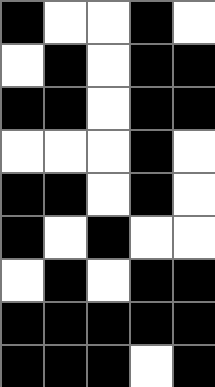[["black", "white", "white", "black", "white"], ["white", "black", "white", "black", "black"], ["black", "black", "white", "black", "black"], ["white", "white", "white", "black", "white"], ["black", "black", "white", "black", "white"], ["black", "white", "black", "white", "white"], ["white", "black", "white", "black", "black"], ["black", "black", "black", "black", "black"], ["black", "black", "black", "white", "black"]]